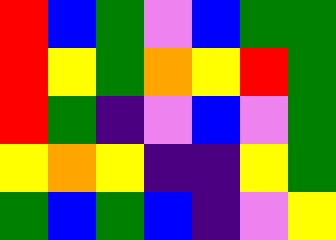[["red", "blue", "green", "violet", "blue", "green", "green"], ["red", "yellow", "green", "orange", "yellow", "red", "green"], ["red", "green", "indigo", "violet", "blue", "violet", "green"], ["yellow", "orange", "yellow", "indigo", "indigo", "yellow", "green"], ["green", "blue", "green", "blue", "indigo", "violet", "yellow"]]